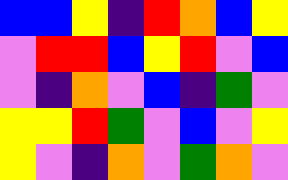[["blue", "blue", "yellow", "indigo", "red", "orange", "blue", "yellow"], ["violet", "red", "red", "blue", "yellow", "red", "violet", "blue"], ["violet", "indigo", "orange", "violet", "blue", "indigo", "green", "violet"], ["yellow", "yellow", "red", "green", "violet", "blue", "violet", "yellow"], ["yellow", "violet", "indigo", "orange", "violet", "green", "orange", "violet"]]